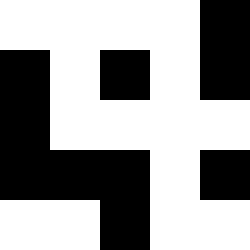[["white", "white", "white", "white", "black"], ["black", "white", "black", "white", "black"], ["black", "white", "white", "white", "white"], ["black", "black", "black", "white", "black"], ["white", "white", "black", "white", "white"]]